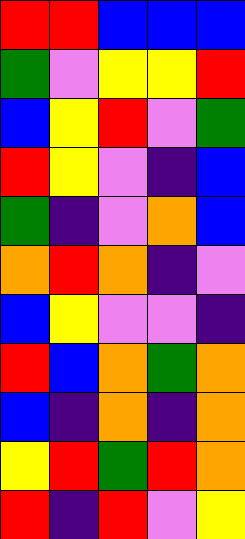[["red", "red", "blue", "blue", "blue"], ["green", "violet", "yellow", "yellow", "red"], ["blue", "yellow", "red", "violet", "green"], ["red", "yellow", "violet", "indigo", "blue"], ["green", "indigo", "violet", "orange", "blue"], ["orange", "red", "orange", "indigo", "violet"], ["blue", "yellow", "violet", "violet", "indigo"], ["red", "blue", "orange", "green", "orange"], ["blue", "indigo", "orange", "indigo", "orange"], ["yellow", "red", "green", "red", "orange"], ["red", "indigo", "red", "violet", "yellow"]]